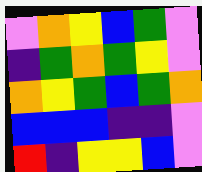[["violet", "orange", "yellow", "blue", "green", "violet"], ["indigo", "green", "orange", "green", "yellow", "violet"], ["orange", "yellow", "green", "blue", "green", "orange"], ["blue", "blue", "blue", "indigo", "indigo", "violet"], ["red", "indigo", "yellow", "yellow", "blue", "violet"]]